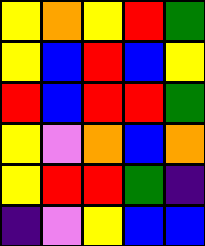[["yellow", "orange", "yellow", "red", "green"], ["yellow", "blue", "red", "blue", "yellow"], ["red", "blue", "red", "red", "green"], ["yellow", "violet", "orange", "blue", "orange"], ["yellow", "red", "red", "green", "indigo"], ["indigo", "violet", "yellow", "blue", "blue"]]